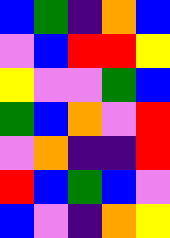[["blue", "green", "indigo", "orange", "blue"], ["violet", "blue", "red", "red", "yellow"], ["yellow", "violet", "violet", "green", "blue"], ["green", "blue", "orange", "violet", "red"], ["violet", "orange", "indigo", "indigo", "red"], ["red", "blue", "green", "blue", "violet"], ["blue", "violet", "indigo", "orange", "yellow"]]